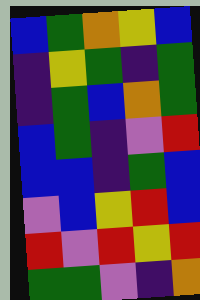[["blue", "green", "orange", "yellow", "blue"], ["indigo", "yellow", "green", "indigo", "green"], ["indigo", "green", "blue", "orange", "green"], ["blue", "green", "indigo", "violet", "red"], ["blue", "blue", "indigo", "green", "blue"], ["violet", "blue", "yellow", "red", "blue"], ["red", "violet", "red", "yellow", "red"], ["green", "green", "violet", "indigo", "orange"]]